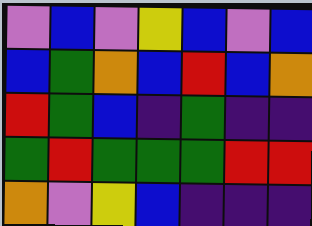[["violet", "blue", "violet", "yellow", "blue", "violet", "blue"], ["blue", "green", "orange", "blue", "red", "blue", "orange"], ["red", "green", "blue", "indigo", "green", "indigo", "indigo"], ["green", "red", "green", "green", "green", "red", "red"], ["orange", "violet", "yellow", "blue", "indigo", "indigo", "indigo"]]